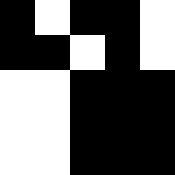[["black", "white", "black", "black", "white"], ["black", "black", "white", "black", "white"], ["white", "white", "black", "black", "black"], ["white", "white", "black", "black", "black"], ["white", "white", "black", "black", "black"]]